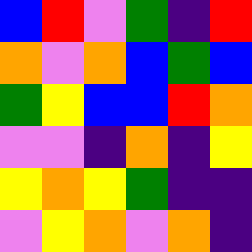[["blue", "red", "violet", "green", "indigo", "red"], ["orange", "violet", "orange", "blue", "green", "blue"], ["green", "yellow", "blue", "blue", "red", "orange"], ["violet", "violet", "indigo", "orange", "indigo", "yellow"], ["yellow", "orange", "yellow", "green", "indigo", "indigo"], ["violet", "yellow", "orange", "violet", "orange", "indigo"]]